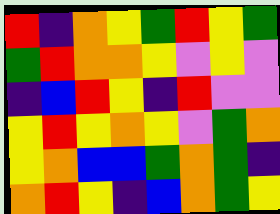[["red", "indigo", "orange", "yellow", "green", "red", "yellow", "green"], ["green", "red", "orange", "orange", "yellow", "violet", "yellow", "violet"], ["indigo", "blue", "red", "yellow", "indigo", "red", "violet", "violet"], ["yellow", "red", "yellow", "orange", "yellow", "violet", "green", "orange"], ["yellow", "orange", "blue", "blue", "green", "orange", "green", "indigo"], ["orange", "red", "yellow", "indigo", "blue", "orange", "green", "yellow"]]